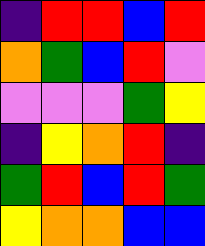[["indigo", "red", "red", "blue", "red"], ["orange", "green", "blue", "red", "violet"], ["violet", "violet", "violet", "green", "yellow"], ["indigo", "yellow", "orange", "red", "indigo"], ["green", "red", "blue", "red", "green"], ["yellow", "orange", "orange", "blue", "blue"]]